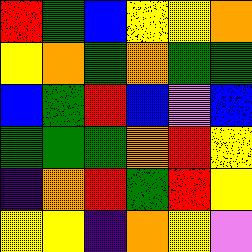[["red", "green", "blue", "yellow", "yellow", "orange"], ["yellow", "orange", "green", "orange", "green", "green"], ["blue", "green", "red", "blue", "violet", "blue"], ["green", "green", "green", "orange", "red", "yellow"], ["indigo", "orange", "red", "green", "red", "yellow"], ["yellow", "yellow", "indigo", "orange", "yellow", "violet"]]